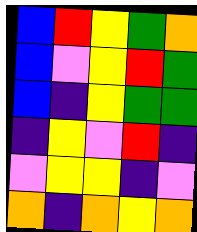[["blue", "red", "yellow", "green", "orange"], ["blue", "violet", "yellow", "red", "green"], ["blue", "indigo", "yellow", "green", "green"], ["indigo", "yellow", "violet", "red", "indigo"], ["violet", "yellow", "yellow", "indigo", "violet"], ["orange", "indigo", "orange", "yellow", "orange"]]